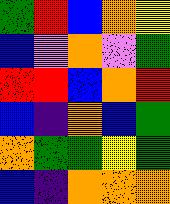[["green", "red", "blue", "orange", "yellow"], ["blue", "violet", "orange", "violet", "green"], ["red", "red", "blue", "orange", "red"], ["blue", "indigo", "orange", "blue", "green"], ["orange", "green", "green", "yellow", "green"], ["blue", "indigo", "orange", "orange", "orange"]]